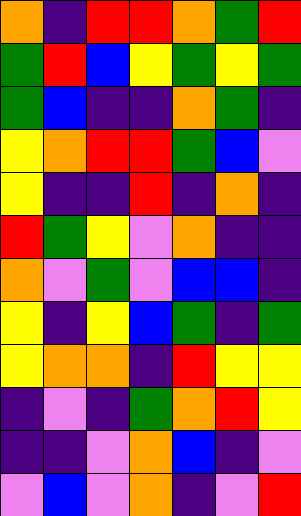[["orange", "indigo", "red", "red", "orange", "green", "red"], ["green", "red", "blue", "yellow", "green", "yellow", "green"], ["green", "blue", "indigo", "indigo", "orange", "green", "indigo"], ["yellow", "orange", "red", "red", "green", "blue", "violet"], ["yellow", "indigo", "indigo", "red", "indigo", "orange", "indigo"], ["red", "green", "yellow", "violet", "orange", "indigo", "indigo"], ["orange", "violet", "green", "violet", "blue", "blue", "indigo"], ["yellow", "indigo", "yellow", "blue", "green", "indigo", "green"], ["yellow", "orange", "orange", "indigo", "red", "yellow", "yellow"], ["indigo", "violet", "indigo", "green", "orange", "red", "yellow"], ["indigo", "indigo", "violet", "orange", "blue", "indigo", "violet"], ["violet", "blue", "violet", "orange", "indigo", "violet", "red"]]